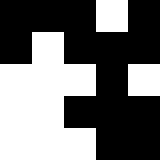[["black", "black", "black", "white", "black"], ["black", "white", "black", "black", "black"], ["white", "white", "white", "black", "white"], ["white", "white", "black", "black", "black"], ["white", "white", "white", "black", "black"]]